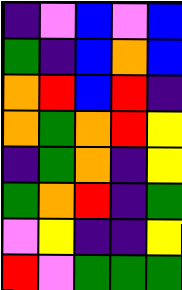[["indigo", "violet", "blue", "violet", "blue"], ["green", "indigo", "blue", "orange", "blue"], ["orange", "red", "blue", "red", "indigo"], ["orange", "green", "orange", "red", "yellow"], ["indigo", "green", "orange", "indigo", "yellow"], ["green", "orange", "red", "indigo", "green"], ["violet", "yellow", "indigo", "indigo", "yellow"], ["red", "violet", "green", "green", "green"]]